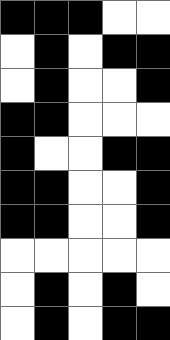[["black", "black", "black", "white", "white"], ["white", "black", "white", "black", "black"], ["white", "black", "white", "white", "black"], ["black", "black", "white", "white", "white"], ["black", "white", "white", "black", "black"], ["black", "black", "white", "white", "black"], ["black", "black", "white", "white", "black"], ["white", "white", "white", "white", "white"], ["white", "black", "white", "black", "white"], ["white", "black", "white", "black", "black"]]